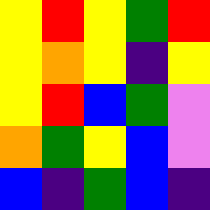[["yellow", "red", "yellow", "green", "red"], ["yellow", "orange", "yellow", "indigo", "yellow"], ["yellow", "red", "blue", "green", "violet"], ["orange", "green", "yellow", "blue", "violet"], ["blue", "indigo", "green", "blue", "indigo"]]